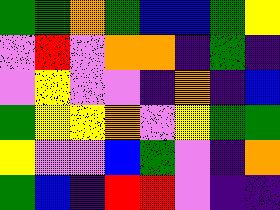[["green", "green", "orange", "green", "blue", "blue", "green", "yellow"], ["violet", "red", "violet", "orange", "orange", "indigo", "green", "indigo"], ["violet", "yellow", "violet", "violet", "indigo", "orange", "indigo", "blue"], ["green", "yellow", "yellow", "orange", "violet", "yellow", "green", "green"], ["yellow", "violet", "violet", "blue", "green", "violet", "indigo", "orange"], ["green", "blue", "indigo", "red", "red", "violet", "indigo", "indigo"]]